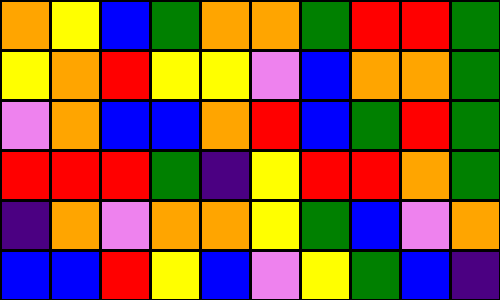[["orange", "yellow", "blue", "green", "orange", "orange", "green", "red", "red", "green"], ["yellow", "orange", "red", "yellow", "yellow", "violet", "blue", "orange", "orange", "green"], ["violet", "orange", "blue", "blue", "orange", "red", "blue", "green", "red", "green"], ["red", "red", "red", "green", "indigo", "yellow", "red", "red", "orange", "green"], ["indigo", "orange", "violet", "orange", "orange", "yellow", "green", "blue", "violet", "orange"], ["blue", "blue", "red", "yellow", "blue", "violet", "yellow", "green", "blue", "indigo"]]